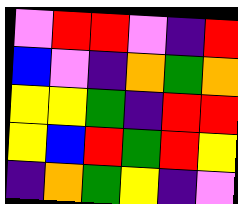[["violet", "red", "red", "violet", "indigo", "red"], ["blue", "violet", "indigo", "orange", "green", "orange"], ["yellow", "yellow", "green", "indigo", "red", "red"], ["yellow", "blue", "red", "green", "red", "yellow"], ["indigo", "orange", "green", "yellow", "indigo", "violet"]]